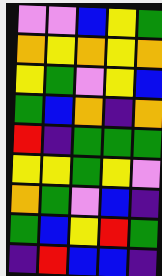[["violet", "violet", "blue", "yellow", "green"], ["orange", "yellow", "orange", "yellow", "orange"], ["yellow", "green", "violet", "yellow", "blue"], ["green", "blue", "orange", "indigo", "orange"], ["red", "indigo", "green", "green", "green"], ["yellow", "yellow", "green", "yellow", "violet"], ["orange", "green", "violet", "blue", "indigo"], ["green", "blue", "yellow", "red", "green"], ["indigo", "red", "blue", "blue", "indigo"]]